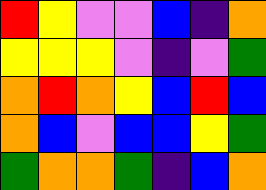[["red", "yellow", "violet", "violet", "blue", "indigo", "orange"], ["yellow", "yellow", "yellow", "violet", "indigo", "violet", "green"], ["orange", "red", "orange", "yellow", "blue", "red", "blue"], ["orange", "blue", "violet", "blue", "blue", "yellow", "green"], ["green", "orange", "orange", "green", "indigo", "blue", "orange"]]